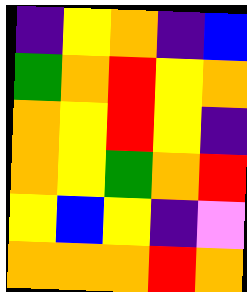[["indigo", "yellow", "orange", "indigo", "blue"], ["green", "orange", "red", "yellow", "orange"], ["orange", "yellow", "red", "yellow", "indigo"], ["orange", "yellow", "green", "orange", "red"], ["yellow", "blue", "yellow", "indigo", "violet"], ["orange", "orange", "orange", "red", "orange"]]